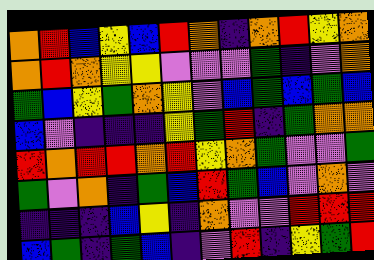[["orange", "red", "blue", "yellow", "blue", "red", "orange", "indigo", "orange", "red", "yellow", "orange"], ["orange", "red", "orange", "yellow", "yellow", "violet", "violet", "violet", "green", "indigo", "violet", "orange"], ["green", "blue", "yellow", "green", "orange", "yellow", "violet", "blue", "green", "blue", "green", "blue"], ["blue", "violet", "indigo", "indigo", "indigo", "yellow", "green", "red", "indigo", "green", "orange", "orange"], ["red", "orange", "red", "red", "orange", "red", "yellow", "orange", "green", "violet", "violet", "green"], ["green", "violet", "orange", "indigo", "green", "blue", "red", "green", "blue", "violet", "orange", "violet"], ["indigo", "indigo", "indigo", "blue", "yellow", "indigo", "orange", "violet", "violet", "red", "red", "red"], ["blue", "green", "indigo", "green", "blue", "indigo", "violet", "red", "indigo", "yellow", "green", "red"]]